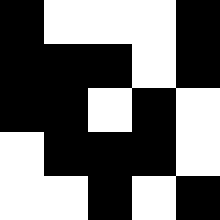[["black", "white", "white", "white", "black"], ["black", "black", "black", "white", "black"], ["black", "black", "white", "black", "white"], ["white", "black", "black", "black", "white"], ["white", "white", "black", "white", "black"]]